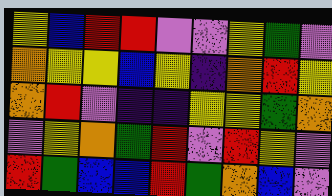[["yellow", "blue", "red", "red", "violet", "violet", "yellow", "green", "violet"], ["orange", "yellow", "yellow", "blue", "yellow", "indigo", "orange", "red", "yellow"], ["orange", "red", "violet", "indigo", "indigo", "yellow", "yellow", "green", "orange"], ["violet", "yellow", "orange", "green", "red", "violet", "red", "yellow", "violet"], ["red", "green", "blue", "blue", "red", "green", "orange", "blue", "violet"]]